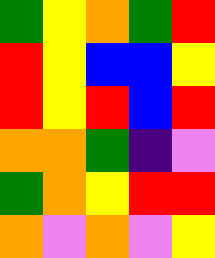[["green", "yellow", "orange", "green", "red"], ["red", "yellow", "blue", "blue", "yellow"], ["red", "yellow", "red", "blue", "red"], ["orange", "orange", "green", "indigo", "violet"], ["green", "orange", "yellow", "red", "red"], ["orange", "violet", "orange", "violet", "yellow"]]